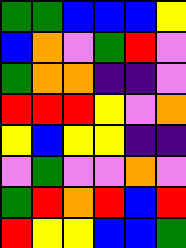[["green", "green", "blue", "blue", "blue", "yellow"], ["blue", "orange", "violet", "green", "red", "violet"], ["green", "orange", "orange", "indigo", "indigo", "violet"], ["red", "red", "red", "yellow", "violet", "orange"], ["yellow", "blue", "yellow", "yellow", "indigo", "indigo"], ["violet", "green", "violet", "violet", "orange", "violet"], ["green", "red", "orange", "red", "blue", "red"], ["red", "yellow", "yellow", "blue", "blue", "green"]]